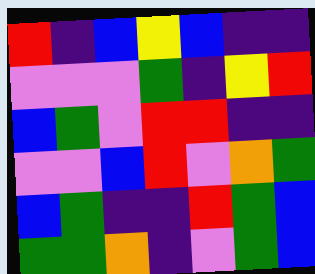[["red", "indigo", "blue", "yellow", "blue", "indigo", "indigo"], ["violet", "violet", "violet", "green", "indigo", "yellow", "red"], ["blue", "green", "violet", "red", "red", "indigo", "indigo"], ["violet", "violet", "blue", "red", "violet", "orange", "green"], ["blue", "green", "indigo", "indigo", "red", "green", "blue"], ["green", "green", "orange", "indigo", "violet", "green", "blue"]]